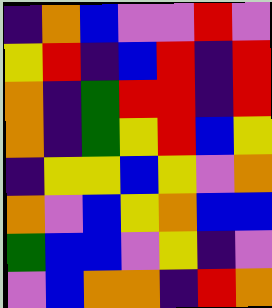[["indigo", "orange", "blue", "violet", "violet", "red", "violet"], ["yellow", "red", "indigo", "blue", "red", "indigo", "red"], ["orange", "indigo", "green", "red", "red", "indigo", "red"], ["orange", "indigo", "green", "yellow", "red", "blue", "yellow"], ["indigo", "yellow", "yellow", "blue", "yellow", "violet", "orange"], ["orange", "violet", "blue", "yellow", "orange", "blue", "blue"], ["green", "blue", "blue", "violet", "yellow", "indigo", "violet"], ["violet", "blue", "orange", "orange", "indigo", "red", "orange"]]